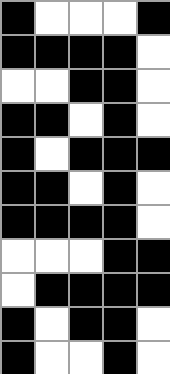[["black", "white", "white", "white", "black"], ["black", "black", "black", "black", "white"], ["white", "white", "black", "black", "white"], ["black", "black", "white", "black", "white"], ["black", "white", "black", "black", "black"], ["black", "black", "white", "black", "white"], ["black", "black", "black", "black", "white"], ["white", "white", "white", "black", "black"], ["white", "black", "black", "black", "black"], ["black", "white", "black", "black", "white"], ["black", "white", "white", "black", "white"]]